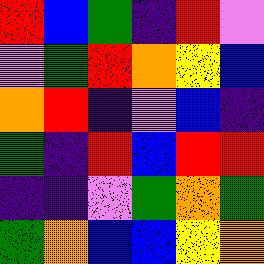[["red", "blue", "green", "indigo", "red", "violet"], ["violet", "green", "red", "orange", "yellow", "blue"], ["orange", "red", "indigo", "violet", "blue", "indigo"], ["green", "indigo", "red", "blue", "red", "red"], ["indigo", "indigo", "violet", "green", "orange", "green"], ["green", "orange", "blue", "blue", "yellow", "orange"]]